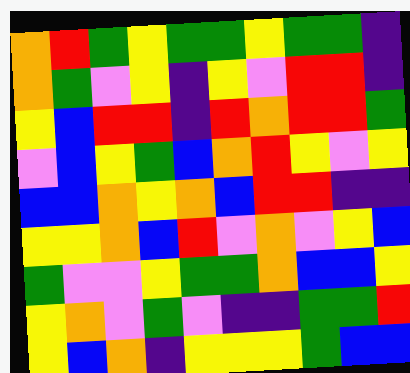[["orange", "red", "green", "yellow", "green", "green", "yellow", "green", "green", "indigo"], ["orange", "green", "violet", "yellow", "indigo", "yellow", "violet", "red", "red", "indigo"], ["yellow", "blue", "red", "red", "indigo", "red", "orange", "red", "red", "green"], ["violet", "blue", "yellow", "green", "blue", "orange", "red", "yellow", "violet", "yellow"], ["blue", "blue", "orange", "yellow", "orange", "blue", "red", "red", "indigo", "indigo"], ["yellow", "yellow", "orange", "blue", "red", "violet", "orange", "violet", "yellow", "blue"], ["green", "violet", "violet", "yellow", "green", "green", "orange", "blue", "blue", "yellow"], ["yellow", "orange", "violet", "green", "violet", "indigo", "indigo", "green", "green", "red"], ["yellow", "blue", "orange", "indigo", "yellow", "yellow", "yellow", "green", "blue", "blue"]]